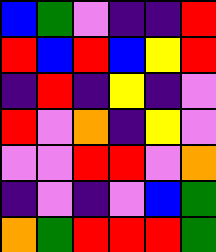[["blue", "green", "violet", "indigo", "indigo", "red"], ["red", "blue", "red", "blue", "yellow", "red"], ["indigo", "red", "indigo", "yellow", "indigo", "violet"], ["red", "violet", "orange", "indigo", "yellow", "violet"], ["violet", "violet", "red", "red", "violet", "orange"], ["indigo", "violet", "indigo", "violet", "blue", "green"], ["orange", "green", "red", "red", "red", "green"]]